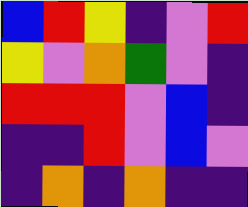[["blue", "red", "yellow", "indigo", "violet", "red"], ["yellow", "violet", "orange", "green", "violet", "indigo"], ["red", "red", "red", "violet", "blue", "indigo"], ["indigo", "indigo", "red", "violet", "blue", "violet"], ["indigo", "orange", "indigo", "orange", "indigo", "indigo"]]